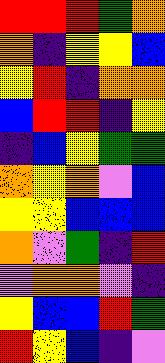[["red", "red", "red", "green", "orange"], ["orange", "indigo", "yellow", "yellow", "blue"], ["yellow", "red", "indigo", "orange", "orange"], ["blue", "red", "red", "indigo", "yellow"], ["indigo", "blue", "yellow", "green", "green"], ["orange", "yellow", "orange", "violet", "blue"], ["yellow", "yellow", "blue", "blue", "blue"], ["orange", "violet", "green", "indigo", "red"], ["violet", "orange", "orange", "violet", "indigo"], ["yellow", "blue", "blue", "red", "green"], ["red", "yellow", "blue", "indigo", "violet"]]